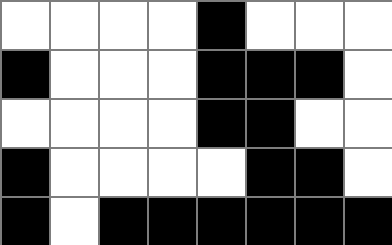[["white", "white", "white", "white", "black", "white", "white", "white"], ["black", "white", "white", "white", "black", "black", "black", "white"], ["white", "white", "white", "white", "black", "black", "white", "white"], ["black", "white", "white", "white", "white", "black", "black", "white"], ["black", "white", "black", "black", "black", "black", "black", "black"]]